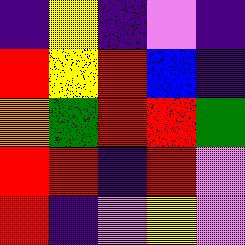[["indigo", "yellow", "indigo", "violet", "indigo"], ["red", "yellow", "red", "blue", "indigo"], ["orange", "green", "red", "red", "green"], ["red", "red", "indigo", "red", "violet"], ["red", "indigo", "violet", "yellow", "violet"]]